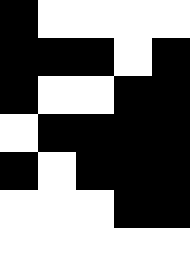[["black", "white", "white", "white", "white"], ["black", "black", "black", "white", "black"], ["black", "white", "white", "black", "black"], ["white", "black", "black", "black", "black"], ["black", "white", "black", "black", "black"], ["white", "white", "white", "black", "black"], ["white", "white", "white", "white", "white"]]